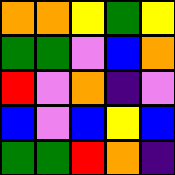[["orange", "orange", "yellow", "green", "yellow"], ["green", "green", "violet", "blue", "orange"], ["red", "violet", "orange", "indigo", "violet"], ["blue", "violet", "blue", "yellow", "blue"], ["green", "green", "red", "orange", "indigo"]]